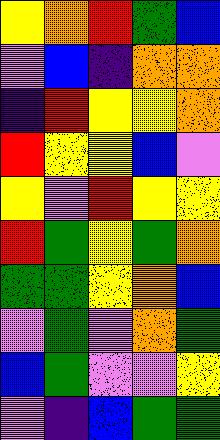[["yellow", "orange", "red", "green", "blue"], ["violet", "blue", "indigo", "orange", "orange"], ["indigo", "red", "yellow", "yellow", "orange"], ["red", "yellow", "yellow", "blue", "violet"], ["yellow", "violet", "red", "yellow", "yellow"], ["red", "green", "yellow", "green", "orange"], ["green", "green", "yellow", "orange", "blue"], ["violet", "green", "violet", "orange", "green"], ["blue", "green", "violet", "violet", "yellow"], ["violet", "indigo", "blue", "green", "green"]]